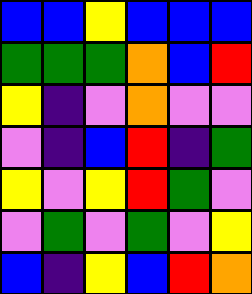[["blue", "blue", "yellow", "blue", "blue", "blue"], ["green", "green", "green", "orange", "blue", "red"], ["yellow", "indigo", "violet", "orange", "violet", "violet"], ["violet", "indigo", "blue", "red", "indigo", "green"], ["yellow", "violet", "yellow", "red", "green", "violet"], ["violet", "green", "violet", "green", "violet", "yellow"], ["blue", "indigo", "yellow", "blue", "red", "orange"]]